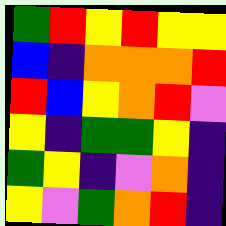[["green", "red", "yellow", "red", "yellow", "yellow"], ["blue", "indigo", "orange", "orange", "orange", "red"], ["red", "blue", "yellow", "orange", "red", "violet"], ["yellow", "indigo", "green", "green", "yellow", "indigo"], ["green", "yellow", "indigo", "violet", "orange", "indigo"], ["yellow", "violet", "green", "orange", "red", "indigo"]]